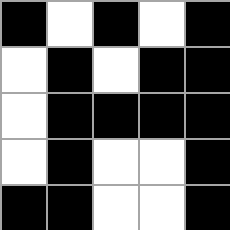[["black", "white", "black", "white", "black"], ["white", "black", "white", "black", "black"], ["white", "black", "black", "black", "black"], ["white", "black", "white", "white", "black"], ["black", "black", "white", "white", "black"]]